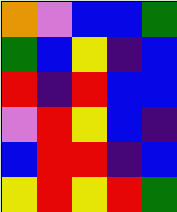[["orange", "violet", "blue", "blue", "green"], ["green", "blue", "yellow", "indigo", "blue"], ["red", "indigo", "red", "blue", "blue"], ["violet", "red", "yellow", "blue", "indigo"], ["blue", "red", "red", "indigo", "blue"], ["yellow", "red", "yellow", "red", "green"]]